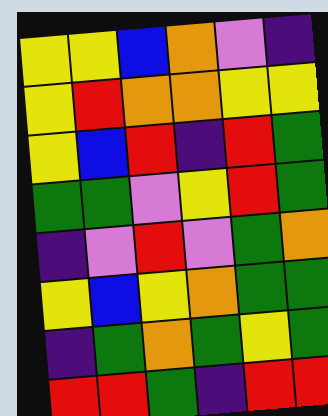[["yellow", "yellow", "blue", "orange", "violet", "indigo"], ["yellow", "red", "orange", "orange", "yellow", "yellow"], ["yellow", "blue", "red", "indigo", "red", "green"], ["green", "green", "violet", "yellow", "red", "green"], ["indigo", "violet", "red", "violet", "green", "orange"], ["yellow", "blue", "yellow", "orange", "green", "green"], ["indigo", "green", "orange", "green", "yellow", "green"], ["red", "red", "green", "indigo", "red", "red"]]